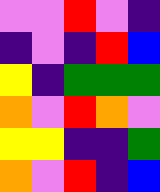[["violet", "violet", "red", "violet", "indigo"], ["indigo", "violet", "indigo", "red", "blue"], ["yellow", "indigo", "green", "green", "green"], ["orange", "violet", "red", "orange", "violet"], ["yellow", "yellow", "indigo", "indigo", "green"], ["orange", "violet", "red", "indigo", "blue"]]